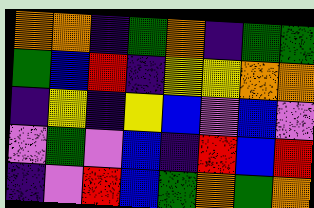[["orange", "orange", "indigo", "green", "orange", "indigo", "green", "green"], ["green", "blue", "red", "indigo", "yellow", "yellow", "orange", "orange"], ["indigo", "yellow", "indigo", "yellow", "blue", "violet", "blue", "violet"], ["violet", "green", "violet", "blue", "indigo", "red", "blue", "red"], ["indigo", "violet", "red", "blue", "green", "orange", "green", "orange"]]